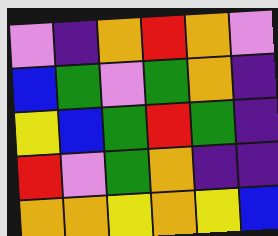[["violet", "indigo", "orange", "red", "orange", "violet"], ["blue", "green", "violet", "green", "orange", "indigo"], ["yellow", "blue", "green", "red", "green", "indigo"], ["red", "violet", "green", "orange", "indigo", "indigo"], ["orange", "orange", "yellow", "orange", "yellow", "blue"]]